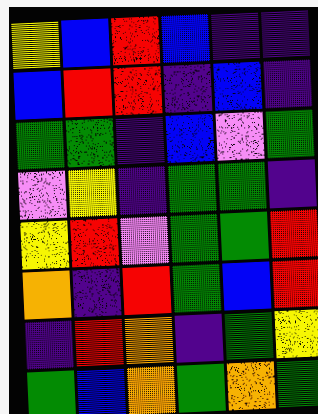[["yellow", "blue", "red", "blue", "indigo", "indigo"], ["blue", "red", "red", "indigo", "blue", "indigo"], ["green", "green", "indigo", "blue", "violet", "green"], ["violet", "yellow", "indigo", "green", "green", "indigo"], ["yellow", "red", "violet", "green", "green", "red"], ["orange", "indigo", "red", "green", "blue", "red"], ["indigo", "red", "orange", "indigo", "green", "yellow"], ["green", "blue", "orange", "green", "orange", "green"]]